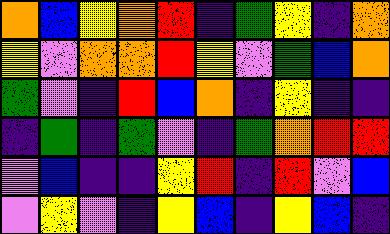[["orange", "blue", "yellow", "orange", "red", "indigo", "green", "yellow", "indigo", "orange"], ["yellow", "violet", "orange", "orange", "red", "yellow", "violet", "green", "blue", "orange"], ["green", "violet", "indigo", "red", "blue", "orange", "indigo", "yellow", "indigo", "indigo"], ["indigo", "green", "indigo", "green", "violet", "indigo", "green", "orange", "red", "red"], ["violet", "blue", "indigo", "indigo", "yellow", "red", "indigo", "red", "violet", "blue"], ["violet", "yellow", "violet", "indigo", "yellow", "blue", "indigo", "yellow", "blue", "indigo"]]